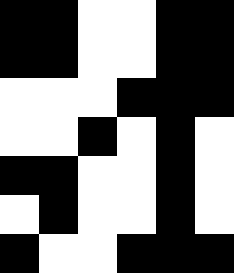[["black", "black", "white", "white", "black", "black"], ["black", "black", "white", "white", "black", "black"], ["white", "white", "white", "black", "black", "black"], ["white", "white", "black", "white", "black", "white"], ["black", "black", "white", "white", "black", "white"], ["white", "black", "white", "white", "black", "white"], ["black", "white", "white", "black", "black", "black"]]